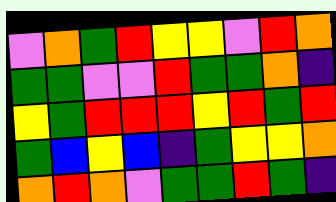[["violet", "orange", "green", "red", "yellow", "yellow", "violet", "red", "orange"], ["green", "green", "violet", "violet", "red", "green", "green", "orange", "indigo"], ["yellow", "green", "red", "red", "red", "yellow", "red", "green", "red"], ["green", "blue", "yellow", "blue", "indigo", "green", "yellow", "yellow", "orange"], ["orange", "red", "orange", "violet", "green", "green", "red", "green", "indigo"]]